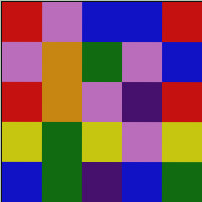[["red", "violet", "blue", "blue", "red"], ["violet", "orange", "green", "violet", "blue"], ["red", "orange", "violet", "indigo", "red"], ["yellow", "green", "yellow", "violet", "yellow"], ["blue", "green", "indigo", "blue", "green"]]